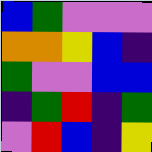[["blue", "green", "violet", "violet", "violet"], ["orange", "orange", "yellow", "blue", "indigo"], ["green", "violet", "violet", "blue", "blue"], ["indigo", "green", "red", "indigo", "green"], ["violet", "red", "blue", "indigo", "yellow"]]